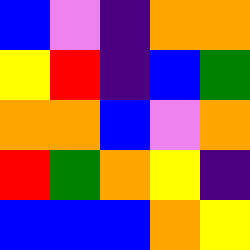[["blue", "violet", "indigo", "orange", "orange"], ["yellow", "red", "indigo", "blue", "green"], ["orange", "orange", "blue", "violet", "orange"], ["red", "green", "orange", "yellow", "indigo"], ["blue", "blue", "blue", "orange", "yellow"]]